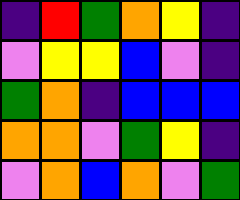[["indigo", "red", "green", "orange", "yellow", "indigo"], ["violet", "yellow", "yellow", "blue", "violet", "indigo"], ["green", "orange", "indigo", "blue", "blue", "blue"], ["orange", "orange", "violet", "green", "yellow", "indigo"], ["violet", "orange", "blue", "orange", "violet", "green"]]